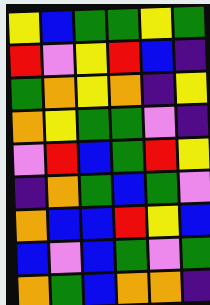[["yellow", "blue", "green", "green", "yellow", "green"], ["red", "violet", "yellow", "red", "blue", "indigo"], ["green", "orange", "yellow", "orange", "indigo", "yellow"], ["orange", "yellow", "green", "green", "violet", "indigo"], ["violet", "red", "blue", "green", "red", "yellow"], ["indigo", "orange", "green", "blue", "green", "violet"], ["orange", "blue", "blue", "red", "yellow", "blue"], ["blue", "violet", "blue", "green", "violet", "green"], ["orange", "green", "blue", "orange", "orange", "indigo"]]